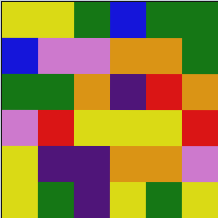[["yellow", "yellow", "green", "blue", "green", "green"], ["blue", "violet", "violet", "orange", "orange", "green"], ["green", "green", "orange", "indigo", "red", "orange"], ["violet", "red", "yellow", "yellow", "yellow", "red"], ["yellow", "indigo", "indigo", "orange", "orange", "violet"], ["yellow", "green", "indigo", "yellow", "green", "yellow"]]